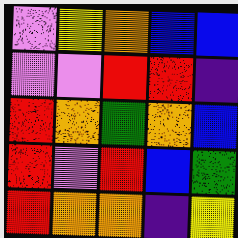[["violet", "yellow", "orange", "blue", "blue"], ["violet", "violet", "red", "red", "indigo"], ["red", "orange", "green", "orange", "blue"], ["red", "violet", "red", "blue", "green"], ["red", "orange", "orange", "indigo", "yellow"]]